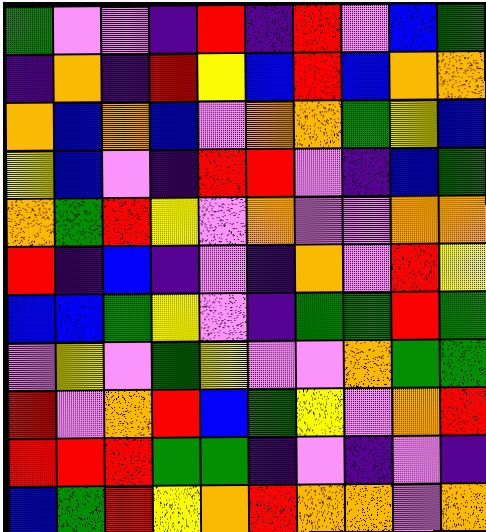[["green", "violet", "violet", "indigo", "red", "indigo", "red", "violet", "blue", "green"], ["indigo", "orange", "indigo", "red", "yellow", "blue", "red", "blue", "orange", "orange"], ["orange", "blue", "orange", "blue", "violet", "orange", "orange", "green", "yellow", "blue"], ["yellow", "blue", "violet", "indigo", "red", "red", "violet", "indigo", "blue", "green"], ["orange", "green", "red", "yellow", "violet", "orange", "violet", "violet", "orange", "orange"], ["red", "indigo", "blue", "indigo", "violet", "indigo", "orange", "violet", "red", "yellow"], ["blue", "blue", "green", "yellow", "violet", "indigo", "green", "green", "red", "green"], ["violet", "yellow", "violet", "green", "yellow", "violet", "violet", "orange", "green", "green"], ["red", "violet", "orange", "red", "blue", "green", "yellow", "violet", "orange", "red"], ["red", "red", "red", "green", "green", "indigo", "violet", "indigo", "violet", "indigo"], ["blue", "green", "red", "yellow", "orange", "red", "orange", "orange", "violet", "orange"]]